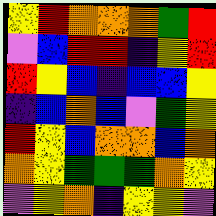[["yellow", "red", "orange", "orange", "orange", "green", "red"], ["violet", "blue", "red", "red", "indigo", "yellow", "red"], ["red", "yellow", "blue", "indigo", "blue", "blue", "yellow"], ["indigo", "blue", "orange", "blue", "violet", "green", "yellow"], ["red", "yellow", "blue", "orange", "orange", "blue", "orange"], ["orange", "yellow", "green", "green", "green", "orange", "yellow"], ["violet", "yellow", "orange", "indigo", "yellow", "yellow", "violet"]]